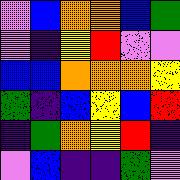[["violet", "blue", "orange", "orange", "blue", "green"], ["violet", "indigo", "yellow", "red", "violet", "violet"], ["blue", "blue", "orange", "orange", "orange", "yellow"], ["green", "indigo", "blue", "yellow", "blue", "red"], ["indigo", "green", "orange", "yellow", "red", "indigo"], ["violet", "blue", "indigo", "indigo", "green", "violet"]]